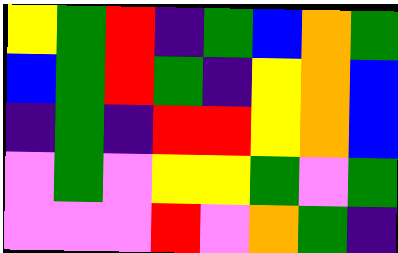[["yellow", "green", "red", "indigo", "green", "blue", "orange", "green"], ["blue", "green", "red", "green", "indigo", "yellow", "orange", "blue"], ["indigo", "green", "indigo", "red", "red", "yellow", "orange", "blue"], ["violet", "green", "violet", "yellow", "yellow", "green", "violet", "green"], ["violet", "violet", "violet", "red", "violet", "orange", "green", "indigo"]]